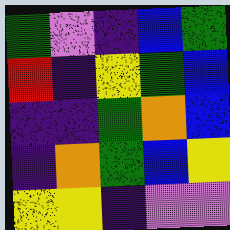[["green", "violet", "indigo", "blue", "green"], ["red", "indigo", "yellow", "green", "blue"], ["indigo", "indigo", "green", "orange", "blue"], ["indigo", "orange", "green", "blue", "yellow"], ["yellow", "yellow", "indigo", "violet", "violet"]]